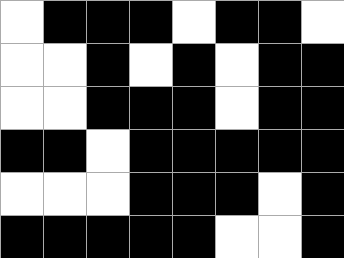[["white", "black", "black", "black", "white", "black", "black", "white"], ["white", "white", "black", "white", "black", "white", "black", "black"], ["white", "white", "black", "black", "black", "white", "black", "black"], ["black", "black", "white", "black", "black", "black", "black", "black"], ["white", "white", "white", "black", "black", "black", "white", "black"], ["black", "black", "black", "black", "black", "white", "white", "black"]]